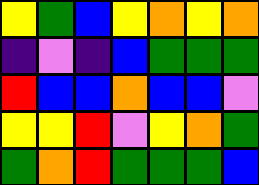[["yellow", "green", "blue", "yellow", "orange", "yellow", "orange"], ["indigo", "violet", "indigo", "blue", "green", "green", "green"], ["red", "blue", "blue", "orange", "blue", "blue", "violet"], ["yellow", "yellow", "red", "violet", "yellow", "orange", "green"], ["green", "orange", "red", "green", "green", "green", "blue"]]